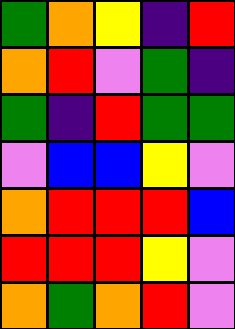[["green", "orange", "yellow", "indigo", "red"], ["orange", "red", "violet", "green", "indigo"], ["green", "indigo", "red", "green", "green"], ["violet", "blue", "blue", "yellow", "violet"], ["orange", "red", "red", "red", "blue"], ["red", "red", "red", "yellow", "violet"], ["orange", "green", "orange", "red", "violet"]]